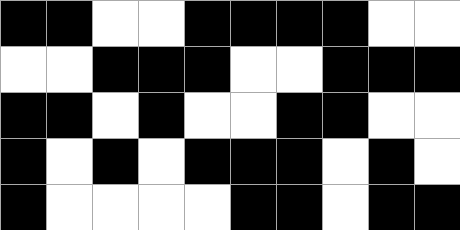[["black", "black", "white", "white", "black", "black", "black", "black", "white", "white"], ["white", "white", "black", "black", "black", "white", "white", "black", "black", "black"], ["black", "black", "white", "black", "white", "white", "black", "black", "white", "white"], ["black", "white", "black", "white", "black", "black", "black", "white", "black", "white"], ["black", "white", "white", "white", "white", "black", "black", "white", "black", "black"]]